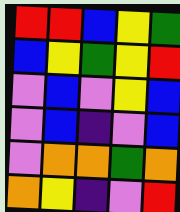[["red", "red", "blue", "yellow", "green"], ["blue", "yellow", "green", "yellow", "red"], ["violet", "blue", "violet", "yellow", "blue"], ["violet", "blue", "indigo", "violet", "blue"], ["violet", "orange", "orange", "green", "orange"], ["orange", "yellow", "indigo", "violet", "red"]]